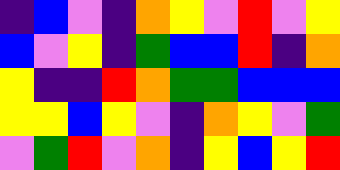[["indigo", "blue", "violet", "indigo", "orange", "yellow", "violet", "red", "violet", "yellow"], ["blue", "violet", "yellow", "indigo", "green", "blue", "blue", "red", "indigo", "orange"], ["yellow", "indigo", "indigo", "red", "orange", "green", "green", "blue", "blue", "blue"], ["yellow", "yellow", "blue", "yellow", "violet", "indigo", "orange", "yellow", "violet", "green"], ["violet", "green", "red", "violet", "orange", "indigo", "yellow", "blue", "yellow", "red"]]